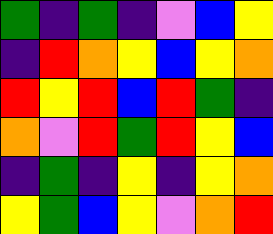[["green", "indigo", "green", "indigo", "violet", "blue", "yellow"], ["indigo", "red", "orange", "yellow", "blue", "yellow", "orange"], ["red", "yellow", "red", "blue", "red", "green", "indigo"], ["orange", "violet", "red", "green", "red", "yellow", "blue"], ["indigo", "green", "indigo", "yellow", "indigo", "yellow", "orange"], ["yellow", "green", "blue", "yellow", "violet", "orange", "red"]]